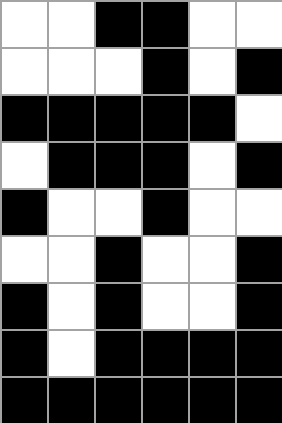[["white", "white", "black", "black", "white", "white"], ["white", "white", "white", "black", "white", "black"], ["black", "black", "black", "black", "black", "white"], ["white", "black", "black", "black", "white", "black"], ["black", "white", "white", "black", "white", "white"], ["white", "white", "black", "white", "white", "black"], ["black", "white", "black", "white", "white", "black"], ["black", "white", "black", "black", "black", "black"], ["black", "black", "black", "black", "black", "black"]]